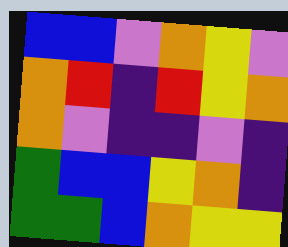[["blue", "blue", "violet", "orange", "yellow", "violet"], ["orange", "red", "indigo", "red", "yellow", "orange"], ["orange", "violet", "indigo", "indigo", "violet", "indigo"], ["green", "blue", "blue", "yellow", "orange", "indigo"], ["green", "green", "blue", "orange", "yellow", "yellow"]]